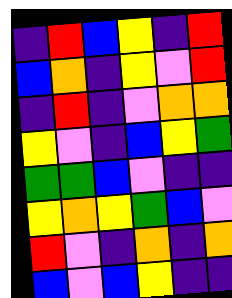[["indigo", "red", "blue", "yellow", "indigo", "red"], ["blue", "orange", "indigo", "yellow", "violet", "red"], ["indigo", "red", "indigo", "violet", "orange", "orange"], ["yellow", "violet", "indigo", "blue", "yellow", "green"], ["green", "green", "blue", "violet", "indigo", "indigo"], ["yellow", "orange", "yellow", "green", "blue", "violet"], ["red", "violet", "indigo", "orange", "indigo", "orange"], ["blue", "violet", "blue", "yellow", "indigo", "indigo"]]